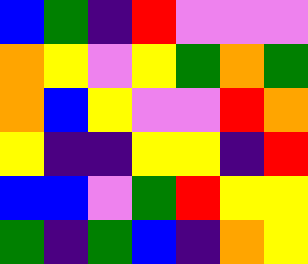[["blue", "green", "indigo", "red", "violet", "violet", "violet"], ["orange", "yellow", "violet", "yellow", "green", "orange", "green"], ["orange", "blue", "yellow", "violet", "violet", "red", "orange"], ["yellow", "indigo", "indigo", "yellow", "yellow", "indigo", "red"], ["blue", "blue", "violet", "green", "red", "yellow", "yellow"], ["green", "indigo", "green", "blue", "indigo", "orange", "yellow"]]